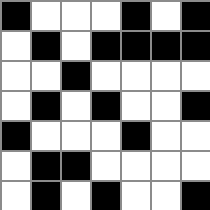[["black", "white", "white", "white", "black", "white", "black"], ["white", "black", "white", "black", "black", "black", "black"], ["white", "white", "black", "white", "white", "white", "white"], ["white", "black", "white", "black", "white", "white", "black"], ["black", "white", "white", "white", "black", "white", "white"], ["white", "black", "black", "white", "white", "white", "white"], ["white", "black", "white", "black", "white", "white", "black"]]